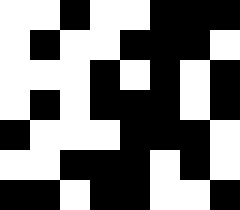[["white", "white", "black", "white", "white", "black", "black", "black"], ["white", "black", "white", "white", "black", "black", "black", "white"], ["white", "white", "white", "black", "white", "black", "white", "black"], ["white", "black", "white", "black", "black", "black", "white", "black"], ["black", "white", "white", "white", "black", "black", "black", "white"], ["white", "white", "black", "black", "black", "white", "black", "white"], ["black", "black", "white", "black", "black", "white", "white", "black"]]